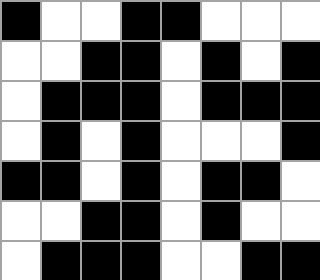[["black", "white", "white", "black", "black", "white", "white", "white"], ["white", "white", "black", "black", "white", "black", "white", "black"], ["white", "black", "black", "black", "white", "black", "black", "black"], ["white", "black", "white", "black", "white", "white", "white", "black"], ["black", "black", "white", "black", "white", "black", "black", "white"], ["white", "white", "black", "black", "white", "black", "white", "white"], ["white", "black", "black", "black", "white", "white", "black", "black"]]